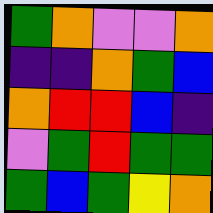[["green", "orange", "violet", "violet", "orange"], ["indigo", "indigo", "orange", "green", "blue"], ["orange", "red", "red", "blue", "indigo"], ["violet", "green", "red", "green", "green"], ["green", "blue", "green", "yellow", "orange"]]